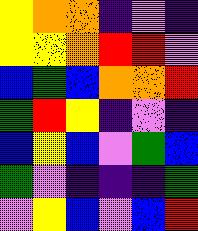[["yellow", "orange", "orange", "indigo", "violet", "indigo"], ["yellow", "yellow", "orange", "red", "red", "violet"], ["blue", "green", "blue", "orange", "orange", "red"], ["green", "red", "yellow", "indigo", "violet", "indigo"], ["blue", "yellow", "blue", "violet", "green", "blue"], ["green", "violet", "indigo", "indigo", "indigo", "green"], ["violet", "yellow", "blue", "violet", "blue", "red"]]